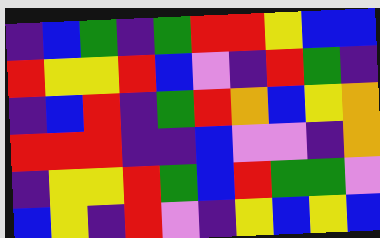[["indigo", "blue", "green", "indigo", "green", "red", "red", "yellow", "blue", "blue"], ["red", "yellow", "yellow", "red", "blue", "violet", "indigo", "red", "green", "indigo"], ["indigo", "blue", "red", "indigo", "green", "red", "orange", "blue", "yellow", "orange"], ["red", "red", "red", "indigo", "indigo", "blue", "violet", "violet", "indigo", "orange"], ["indigo", "yellow", "yellow", "red", "green", "blue", "red", "green", "green", "violet"], ["blue", "yellow", "indigo", "red", "violet", "indigo", "yellow", "blue", "yellow", "blue"]]